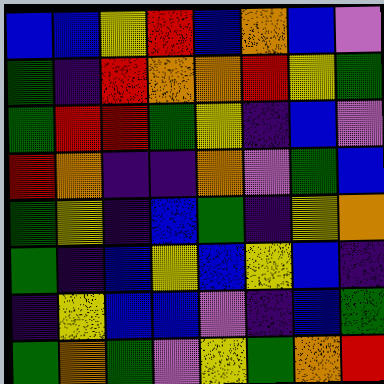[["blue", "blue", "yellow", "red", "blue", "orange", "blue", "violet"], ["green", "indigo", "red", "orange", "orange", "red", "yellow", "green"], ["green", "red", "red", "green", "yellow", "indigo", "blue", "violet"], ["red", "orange", "indigo", "indigo", "orange", "violet", "green", "blue"], ["green", "yellow", "indigo", "blue", "green", "indigo", "yellow", "orange"], ["green", "indigo", "blue", "yellow", "blue", "yellow", "blue", "indigo"], ["indigo", "yellow", "blue", "blue", "violet", "indigo", "blue", "green"], ["green", "orange", "green", "violet", "yellow", "green", "orange", "red"]]